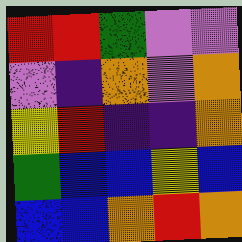[["red", "red", "green", "violet", "violet"], ["violet", "indigo", "orange", "violet", "orange"], ["yellow", "red", "indigo", "indigo", "orange"], ["green", "blue", "blue", "yellow", "blue"], ["blue", "blue", "orange", "red", "orange"]]